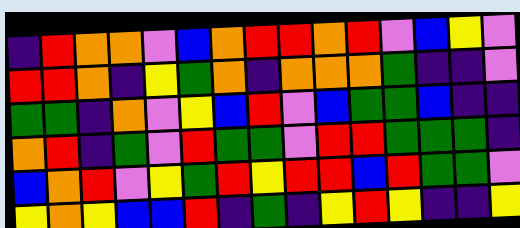[["indigo", "red", "orange", "orange", "violet", "blue", "orange", "red", "red", "orange", "red", "violet", "blue", "yellow", "violet"], ["red", "red", "orange", "indigo", "yellow", "green", "orange", "indigo", "orange", "orange", "orange", "green", "indigo", "indigo", "violet"], ["green", "green", "indigo", "orange", "violet", "yellow", "blue", "red", "violet", "blue", "green", "green", "blue", "indigo", "indigo"], ["orange", "red", "indigo", "green", "violet", "red", "green", "green", "violet", "red", "red", "green", "green", "green", "indigo"], ["blue", "orange", "red", "violet", "yellow", "green", "red", "yellow", "red", "red", "blue", "red", "green", "green", "violet"], ["yellow", "orange", "yellow", "blue", "blue", "red", "indigo", "green", "indigo", "yellow", "red", "yellow", "indigo", "indigo", "yellow"]]